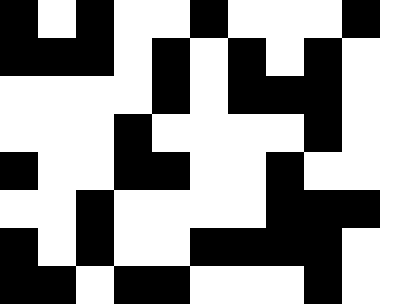[["black", "white", "black", "white", "white", "black", "white", "white", "white", "black", "white"], ["black", "black", "black", "white", "black", "white", "black", "white", "black", "white", "white"], ["white", "white", "white", "white", "black", "white", "black", "black", "black", "white", "white"], ["white", "white", "white", "black", "white", "white", "white", "white", "black", "white", "white"], ["black", "white", "white", "black", "black", "white", "white", "black", "white", "white", "white"], ["white", "white", "black", "white", "white", "white", "white", "black", "black", "black", "white"], ["black", "white", "black", "white", "white", "black", "black", "black", "black", "white", "white"], ["black", "black", "white", "black", "black", "white", "white", "white", "black", "white", "white"]]